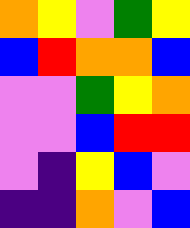[["orange", "yellow", "violet", "green", "yellow"], ["blue", "red", "orange", "orange", "blue"], ["violet", "violet", "green", "yellow", "orange"], ["violet", "violet", "blue", "red", "red"], ["violet", "indigo", "yellow", "blue", "violet"], ["indigo", "indigo", "orange", "violet", "blue"]]